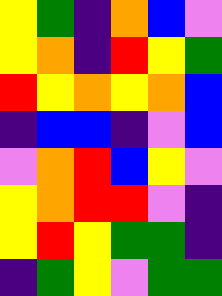[["yellow", "green", "indigo", "orange", "blue", "violet"], ["yellow", "orange", "indigo", "red", "yellow", "green"], ["red", "yellow", "orange", "yellow", "orange", "blue"], ["indigo", "blue", "blue", "indigo", "violet", "blue"], ["violet", "orange", "red", "blue", "yellow", "violet"], ["yellow", "orange", "red", "red", "violet", "indigo"], ["yellow", "red", "yellow", "green", "green", "indigo"], ["indigo", "green", "yellow", "violet", "green", "green"]]